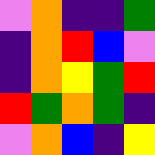[["violet", "orange", "indigo", "indigo", "green"], ["indigo", "orange", "red", "blue", "violet"], ["indigo", "orange", "yellow", "green", "red"], ["red", "green", "orange", "green", "indigo"], ["violet", "orange", "blue", "indigo", "yellow"]]